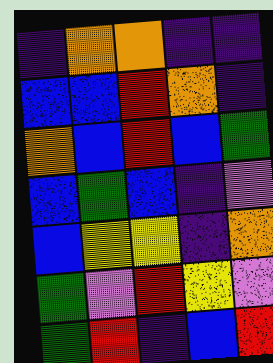[["indigo", "orange", "orange", "indigo", "indigo"], ["blue", "blue", "red", "orange", "indigo"], ["orange", "blue", "red", "blue", "green"], ["blue", "green", "blue", "indigo", "violet"], ["blue", "yellow", "yellow", "indigo", "orange"], ["green", "violet", "red", "yellow", "violet"], ["green", "red", "indigo", "blue", "red"]]